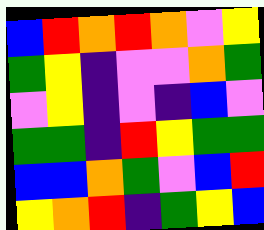[["blue", "red", "orange", "red", "orange", "violet", "yellow"], ["green", "yellow", "indigo", "violet", "violet", "orange", "green"], ["violet", "yellow", "indigo", "violet", "indigo", "blue", "violet"], ["green", "green", "indigo", "red", "yellow", "green", "green"], ["blue", "blue", "orange", "green", "violet", "blue", "red"], ["yellow", "orange", "red", "indigo", "green", "yellow", "blue"]]